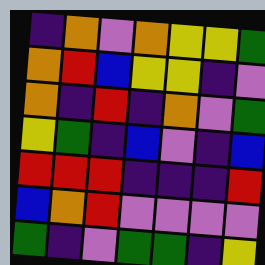[["indigo", "orange", "violet", "orange", "yellow", "yellow", "green"], ["orange", "red", "blue", "yellow", "yellow", "indigo", "violet"], ["orange", "indigo", "red", "indigo", "orange", "violet", "green"], ["yellow", "green", "indigo", "blue", "violet", "indigo", "blue"], ["red", "red", "red", "indigo", "indigo", "indigo", "red"], ["blue", "orange", "red", "violet", "violet", "violet", "violet"], ["green", "indigo", "violet", "green", "green", "indigo", "yellow"]]